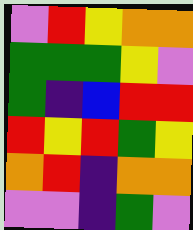[["violet", "red", "yellow", "orange", "orange"], ["green", "green", "green", "yellow", "violet"], ["green", "indigo", "blue", "red", "red"], ["red", "yellow", "red", "green", "yellow"], ["orange", "red", "indigo", "orange", "orange"], ["violet", "violet", "indigo", "green", "violet"]]